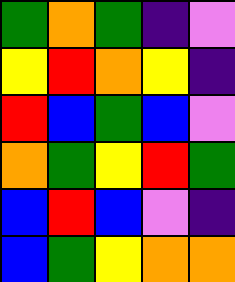[["green", "orange", "green", "indigo", "violet"], ["yellow", "red", "orange", "yellow", "indigo"], ["red", "blue", "green", "blue", "violet"], ["orange", "green", "yellow", "red", "green"], ["blue", "red", "blue", "violet", "indigo"], ["blue", "green", "yellow", "orange", "orange"]]